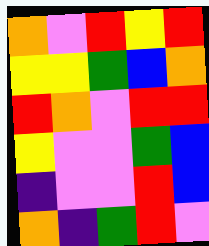[["orange", "violet", "red", "yellow", "red"], ["yellow", "yellow", "green", "blue", "orange"], ["red", "orange", "violet", "red", "red"], ["yellow", "violet", "violet", "green", "blue"], ["indigo", "violet", "violet", "red", "blue"], ["orange", "indigo", "green", "red", "violet"]]